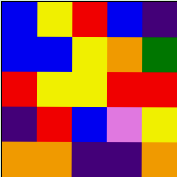[["blue", "yellow", "red", "blue", "indigo"], ["blue", "blue", "yellow", "orange", "green"], ["red", "yellow", "yellow", "red", "red"], ["indigo", "red", "blue", "violet", "yellow"], ["orange", "orange", "indigo", "indigo", "orange"]]